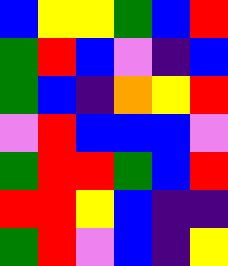[["blue", "yellow", "yellow", "green", "blue", "red"], ["green", "red", "blue", "violet", "indigo", "blue"], ["green", "blue", "indigo", "orange", "yellow", "red"], ["violet", "red", "blue", "blue", "blue", "violet"], ["green", "red", "red", "green", "blue", "red"], ["red", "red", "yellow", "blue", "indigo", "indigo"], ["green", "red", "violet", "blue", "indigo", "yellow"]]